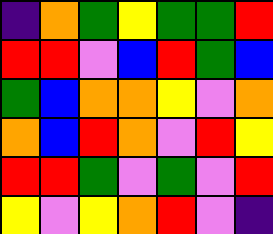[["indigo", "orange", "green", "yellow", "green", "green", "red"], ["red", "red", "violet", "blue", "red", "green", "blue"], ["green", "blue", "orange", "orange", "yellow", "violet", "orange"], ["orange", "blue", "red", "orange", "violet", "red", "yellow"], ["red", "red", "green", "violet", "green", "violet", "red"], ["yellow", "violet", "yellow", "orange", "red", "violet", "indigo"]]